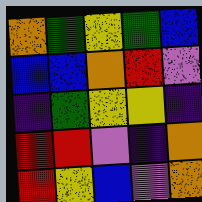[["orange", "green", "yellow", "green", "blue"], ["blue", "blue", "orange", "red", "violet"], ["indigo", "green", "yellow", "yellow", "indigo"], ["red", "red", "violet", "indigo", "orange"], ["red", "yellow", "blue", "violet", "orange"]]